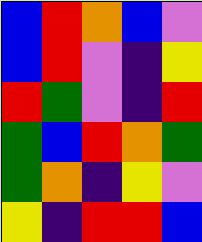[["blue", "red", "orange", "blue", "violet"], ["blue", "red", "violet", "indigo", "yellow"], ["red", "green", "violet", "indigo", "red"], ["green", "blue", "red", "orange", "green"], ["green", "orange", "indigo", "yellow", "violet"], ["yellow", "indigo", "red", "red", "blue"]]